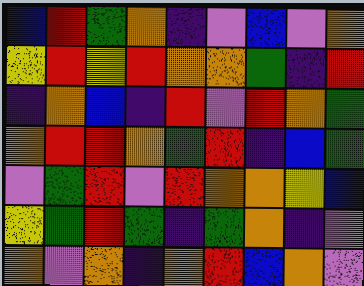[["blue", "red", "green", "orange", "indigo", "violet", "blue", "violet", "orange"], ["yellow", "red", "yellow", "red", "orange", "orange", "green", "indigo", "red"], ["indigo", "orange", "blue", "indigo", "red", "violet", "red", "orange", "green"], ["orange", "red", "red", "orange", "green", "red", "indigo", "blue", "green"], ["violet", "green", "red", "violet", "red", "orange", "orange", "yellow", "blue"], ["yellow", "green", "red", "green", "indigo", "green", "orange", "indigo", "violet"], ["orange", "violet", "orange", "indigo", "orange", "red", "blue", "orange", "violet"]]